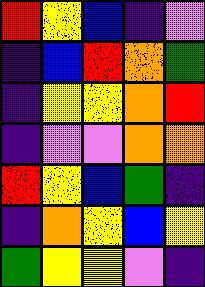[["red", "yellow", "blue", "indigo", "violet"], ["indigo", "blue", "red", "orange", "green"], ["indigo", "yellow", "yellow", "orange", "red"], ["indigo", "violet", "violet", "orange", "orange"], ["red", "yellow", "blue", "green", "indigo"], ["indigo", "orange", "yellow", "blue", "yellow"], ["green", "yellow", "yellow", "violet", "indigo"]]